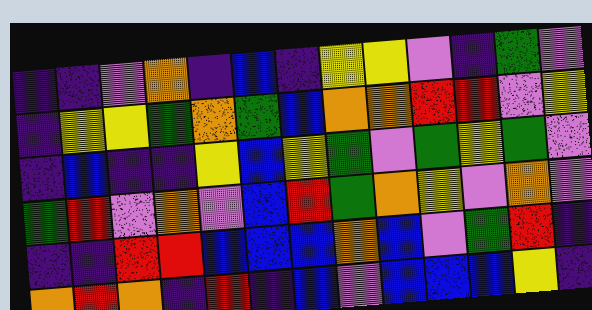[["indigo", "indigo", "violet", "orange", "indigo", "blue", "indigo", "yellow", "yellow", "violet", "indigo", "green", "violet"], ["indigo", "yellow", "yellow", "green", "orange", "green", "blue", "orange", "orange", "red", "red", "violet", "yellow"], ["indigo", "blue", "indigo", "indigo", "yellow", "blue", "yellow", "green", "violet", "green", "yellow", "green", "violet"], ["green", "red", "violet", "orange", "violet", "blue", "red", "green", "orange", "yellow", "violet", "orange", "violet"], ["indigo", "indigo", "red", "red", "blue", "blue", "blue", "orange", "blue", "violet", "green", "red", "indigo"], ["orange", "red", "orange", "indigo", "red", "indigo", "blue", "violet", "blue", "blue", "blue", "yellow", "indigo"]]